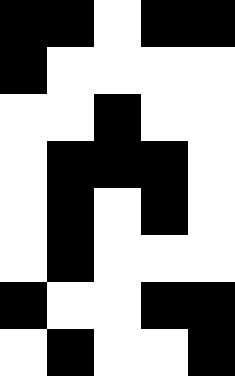[["black", "black", "white", "black", "black"], ["black", "white", "white", "white", "white"], ["white", "white", "black", "white", "white"], ["white", "black", "black", "black", "white"], ["white", "black", "white", "black", "white"], ["white", "black", "white", "white", "white"], ["black", "white", "white", "black", "black"], ["white", "black", "white", "white", "black"]]